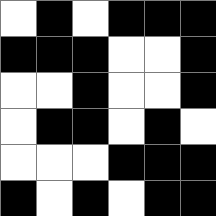[["white", "black", "white", "black", "black", "black"], ["black", "black", "black", "white", "white", "black"], ["white", "white", "black", "white", "white", "black"], ["white", "black", "black", "white", "black", "white"], ["white", "white", "white", "black", "black", "black"], ["black", "white", "black", "white", "black", "black"]]